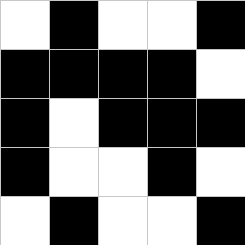[["white", "black", "white", "white", "black"], ["black", "black", "black", "black", "white"], ["black", "white", "black", "black", "black"], ["black", "white", "white", "black", "white"], ["white", "black", "white", "white", "black"]]